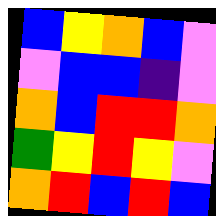[["blue", "yellow", "orange", "blue", "violet"], ["violet", "blue", "blue", "indigo", "violet"], ["orange", "blue", "red", "red", "orange"], ["green", "yellow", "red", "yellow", "violet"], ["orange", "red", "blue", "red", "blue"]]